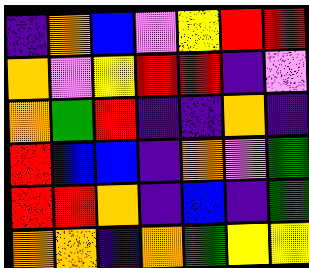[["indigo", "orange", "blue", "violet", "yellow", "red", "red"], ["orange", "violet", "yellow", "red", "red", "indigo", "violet"], ["orange", "green", "red", "indigo", "indigo", "orange", "indigo"], ["red", "blue", "blue", "indigo", "orange", "violet", "green"], ["red", "red", "orange", "indigo", "blue", "indigo", "green"], ["orange", "orange", "indigo", "orange", "green", "yellow", "yellow"]]